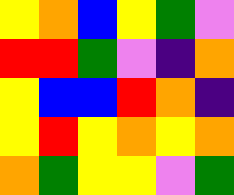[["yellow", "orange", "blue", "yellow", "green", "violet"], ["red", "red", "green", "violet", "indigo", "orange"], ["yellow", "blue", "blue", "red", "orange", "indigo"], ["yellow", "red", "yellow", "orange", "yellow", "orange"], ["orange", "green", "yellow", "yellow", "violet", "green"]]